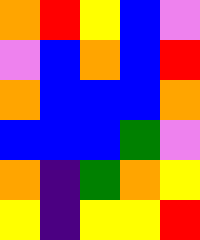[["orange", "red", "yellow", "blue", "violet"], ["violet", "blue", "orange", "blue", "red"], ["orange", "blue", "blue", "blue", "orange"], ["blue", "blue", "blue", "green", "violet"], ["orange", "indigo", "green", "orange", "yellow"], ["yellow", "indigo", "yellow", "yellow", "red"]]